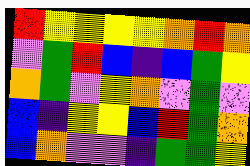[["red", "yellow", "yellow", "yellow", "yellow", "orange", "red", "orange"], ["violet", "green", "red", "blue", "indigo", "blue", "green", "yellow"], ["orange", "green", "violet", "yellow", "orange", "violet", "green", "violet"], ["blue", "indigo", "yellow", "yellow", "blue", "red", "green", "orange"], ["blue", "orange", "violet", "violet", "indigo", "green", "green", "yellow"]]